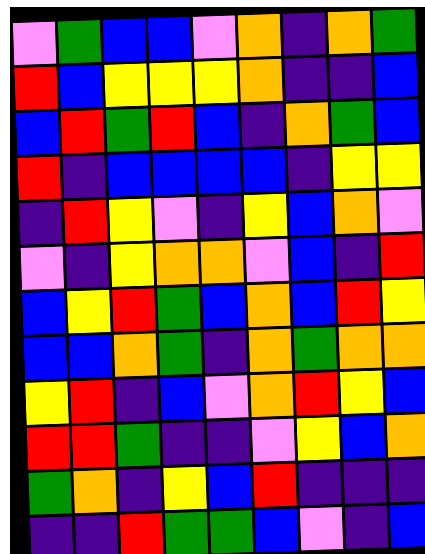[["violet", "green", "blue", "blue", "violet", "orange", "indigo", "orange", "green"], ["red", "blue", "yellow", "yellow", "yellow", "orange", "indigo", "indigo", "blue"], ["blue", "red", "green", "red", "blue", "indigo", "orange", "green", "blue"], ["red", "indigo", "blue", "blue", "blue", "blue", "indigo", "yellow", "yellow"], ["indigo", "red", "yellow", "violet", "indigo", "yellow", "blue", "orange", "violet"], ["violet", "indigo", "yellow", "orange", "orange", "violet", "blue", "indigo", "red"], ["blue", "yellow", "red", "green", "blue", "orange", "blue", "red", "yellow"], ["blue", "blue", "orange", "green", "indigo", "orange", "green", "orange", "orange"], ["yellow", "red", "indigo", "blue", "violet", "orange", "red", "yellow", "blue"], ["red", "red", "green", "indigo", "indigo", "violet", "yellow", "blue", "orange"], ["green", "orange", "indigo", "yellow", "blue", "red", "indigo", "indigo", "indigo"], ["indigo", "indigo", "red", "green", "green", "blue", "violet", "indigo", "blue"]]